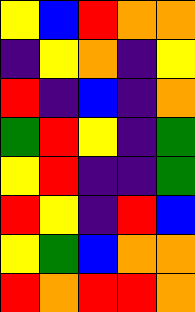[["yellow", "blue", "red", "orange", "orange"], ["indigo", "yellow", "orange", "indigo", "yellow"], ["red", "indigo", "blue", "indigo", "orange"], ["green", "red", "yellow", "indigo", "green"], ["yellow", "red", "indigo", "indigo", "green"], ["red", "yellow", "indigo", "red", "blue"], ["yellow", "green", "blue", "orange", "orange"], ["red", "orange", "red", "red", "orange"]]